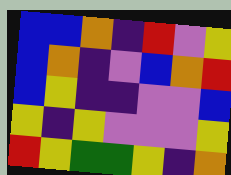[["blue", "blue", "orange", "indigo", "red", "violet", "yellow"], ["blue", "orange", "indigo", "violet", "blue", "orange", "red"], ["blue", "yellow", "indigo", "indigo", "violet", "violet", "blue"], ["yellow", "indigo", "yellow", "violet", "violet", "violet", "yellow"], ["red", "yellow", "green", "green", "yellow", "indigo", "orange"]]